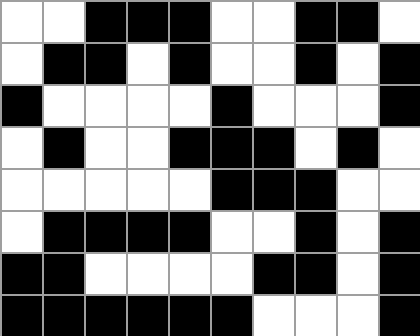[["white", "white", "black", "black", "black", "white", "white", "black", "black", "white"], ["white", "black", "black", "white", "black", "white", "white", "black", "white", "black"], ["black", "white", "white", "white", "white", "black", "white", "white", "white", "black"], ["white", "black", "white", "white", "black", "black", "black", "white", "black", "white"], ["white", "white", "white", "white", "white", "black", "black", "black", "white", "white"], ["white", "black", "black", "black", "black", "white", "white", "black", "white", "black"], ["black", "black", "white", "white", "white", "white", "black", "black", "white", "black"], ["black", "black", "black", "black", "black", "black", "white", "white", "white", "black"]]